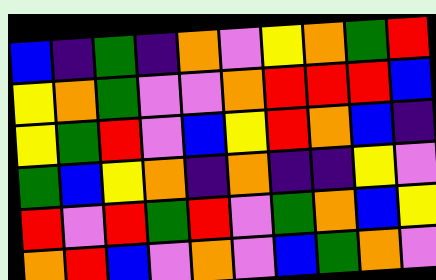[["blue", "indigo", "green", "indigo", "orange", "violet", "yellow", "orange", "green", "red"], ["yellow", "orange", "green", "violet", "violet", "orange", "red", "red", "red", "blue"], ["yellow", "green", "red", "violet", "blue", "yellow", "red", "orange", "blue", "indigo"], ["green", "blue", "yellow", "orange", "indigo", "orange", "indigo", "indigo", "yellow", "violet"], ["red", "violet", "red", "green", "red", "violet", "green", "orange", "blue", "yellow"], ["orange", "red", "blue", "violet", "orange", "violet", "blue", "green", "orange", "violet"]]